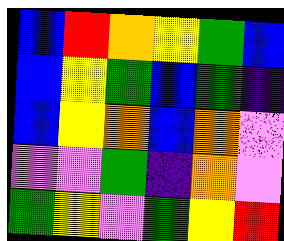[["blue", "red", "orange", "yellow", "green", "blue"], ["blue", "yellow", "green", "blue", "green", "indigo"], ["blue", "yellow", "orange", "blue", "orange", "violet"], ["violet", "violet", "green", "indigo", "orange", "violet"], ["green", "yellow", "violet", "green", "yellow", "red"]]